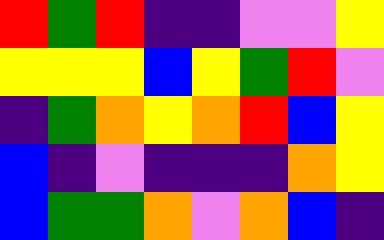[["red", "green", "red", "indigo", "indigo", "violet", "violet", "yellow"], ["yellow", "yellow", "yellow", "blue", "yellow", "green", "red", "violet"], ["indigo", "green", "orange", "yellow", "orange", "red", "blue", "yellow"], ["blue", "indigo", "violet", "indigo", "indigo", "indigo", "orange", "yellow"], ["blue", "green", "green", "orange", "violet", "orange", "blue", "indigo"]]